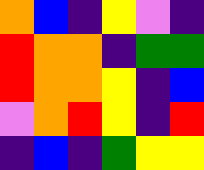[["orange", "blue", "indigo", "yellow", "violet", "indigo"], ["red", "orange", "orange", "indigo", "green", "green"], ["red", "orange", "orange", "yellow", "indigo", "blue"], ["violet", "orange", "red", "yellow", "indigo", "red"], ["indigo", "blue", "indigo", "green", "yellow", "yellow"]]